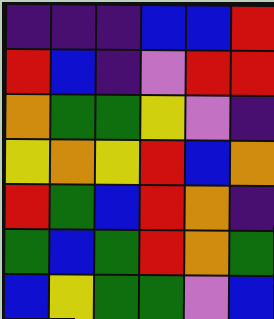[["indigo", "indigo", "indigo", "blue", "blue", "red"], ["red", "blue", "indigo", "violet", "red", "red"], ["orange", "green", "green", "yellow", "violet", "indigo"], ["yellow", "orange", "yellow", "red", "blue", "orange"], ["red", "green", "blue", "red", "orange", "indigo"], ["green", "blue", "green", "red", "orange", "green"], ["blue", "yellow", "green", "green", "violet", "blue"]]